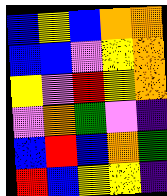[["blue", "yellow", "blue", "orange", "orange"], ["blue", "blue", "violet", "yellow", "orange"], ["yellow", "violet", "red", "yellow", "orange"], ["violet", "orange", "green", "violet", "indigo"], ["blue", "red", "blue", "orange", "green"], ["red", "blue", "yellow", "yellow", "indigo"]]